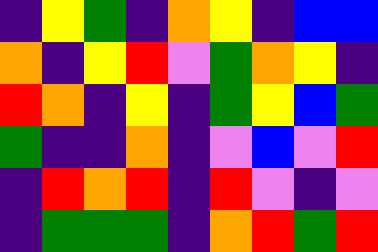[["indigo", "yellow", "green", "indigo", "orange", "yellow", "indigo", "blue", "blue"], ["orange", "indigo", "yellow", "red", "violet", "green", "orange", "yellow", "indigo"], ["red", "orange", "indigo", "yellow", "indigo", "green", "yellow", "blue", "green"], ["green", "indigo", "indigo", "orange", "indigo", "violet", "blue", "violet", "red"], ["indigo", "red", "orange", "red", "indigo", "red", "violet", "indigo", "violet"], ["indigo", "green", "green", "green", "indigo", "orange", "red", "green", "red"]]